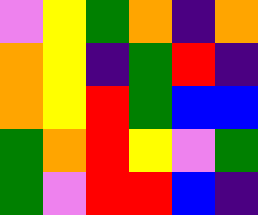[["violet", "yellow", "green", "orange", "indigo", "orange"], ["orange", "yellow", "indigo", "green", "red", "indigo"], ["orange", "yellow", "red", "green", "blue", "blue"], ["green", "orange", "red", "yellow", "violet", "green"], ["green", "violet", "red", "red", "blue", "indigo"]]